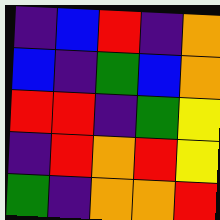[["indigo", "blue", "red", "indigo", "orange"], ["blue", "indigo", "green", "blue", "orange"], ["red", "red", "indigo", "green", "yellow"], ["indigo", "red", "orange", "red", "yellow"], ["green", "indigo", "orange", "orange", "red"]]